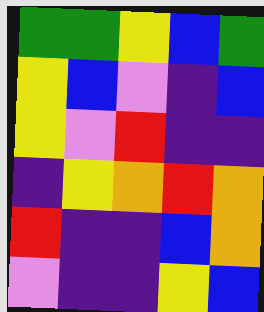[["green", "green", "yellow", "blue", "green"], ["yellow", "blue", "violet", "indigo", "blue"], ["yellow", "violet", "red", "indigo", "indigo"], ["indigo", "yellow", "orange", "red", "orange"], ["red", "indigo", "indigo", "blue", "orange"], ["violet", "indigo", "indigo", "yellow", "blue"]]